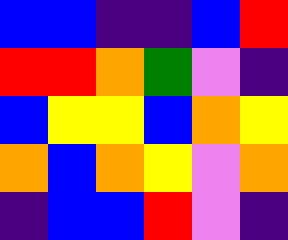[["blue", "blue", "indigo", "indigo", "blue", "red"], ["red", "red", "orange", "green", "violet", "indigo"], ["blue", "yellow", "yellow", "blue", "orange", "yellow"], ["orange", "blue", "orange", "yellow", "violet", "orange"], ["indigo", "blue", "blue", "red", "violet", "indigo"]]